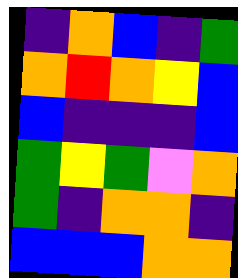[["indigo", "orange", "blue", "indigo", "green"], ["orange", "red", "orange", "yellow", "blue"], ["blue", "indigo", "indigo", "indigo", "blue"], ["green", "yellow", "green", "violet", "orange"], ["green", "indigo", "orange", "orange", "indigo"], ["blue", "blue", "blue", "orange", "orange"]]